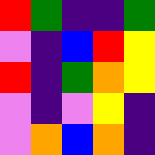[["red", "green", "indigo", "indigo", "green"], ["violet", "indigo", "blue", "red", "yellow"], ["red", "indigo", "green", "orange", "yellow"], ["violet", "indigo", "violet", "yellow", "indigo"], ["violet", "orange", "blue", "orange", "indigo"]]